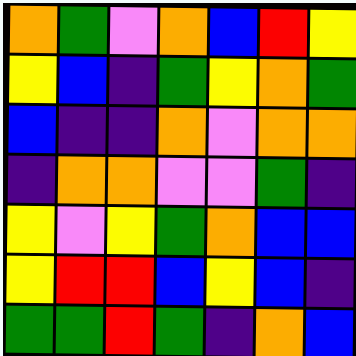[["orange", "green", "violet", "orange", "blue", "red", "yellow"], ["yellow", "blue", "indigo", "green", "yellow", "orange", "green"], ["blue", "indigo", "indigo", "orange", "violet", "orange", "orange"], ["indigo", "orange", "orange", "violet", "violet", "green", "indigo"], ["yellow", "violet", "yellow", "green", "orange", "blue", "blue"], ["yellow", "red", "red", "blue", "yellow", "blue", "indigo"], ["green", "green", "red", "green", "indigo", "orange", "blue"]]